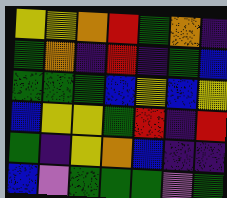[["yellow", "yellow", "orange", "red", "green", "orange", "indigo"], ["green", "orange", "indigo", "red", "indigo", "green", "blue"], ["green", "green", "green", "blue", "yellow", "blue", "yellow"], ["blue", "yellow", "yellow", "green", "red", "indigo", "red"], ["green", "indigo", "yellow", "orange", "blue", "indigo", "indigo"], ["blue", "violet", "green", "green", "green", "violet", "green"]]